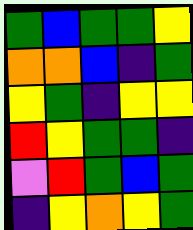[["green", "blue", "green", "green", "yellow"], ["orange", "orange", "blue", "indigo", "green"], ["yellow", "green", "indigo", "yellow", "yellow"], ["red", "yellow", "green", "green", "indigo"], ["violet", "red", "green", "blue", "green"], ["indigo", "yellow", "orange", "yellow", "green"]]